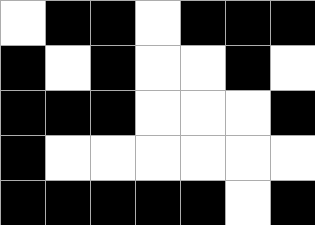[["white", "black", "black", "white", "black", "black", "black"], ["black", "white", "black", "white", "white", "black", "white"], ["black", "black", "black", "white", "white", "white", "black"], ["black", "white", "white", "white", "white", "white", "white"], ["black", "black", "black", "black", "black", "white", "black"]]